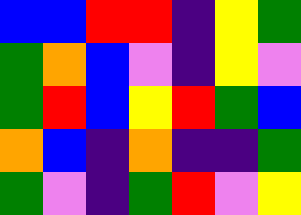[["blue", "blue", "red", "red", "indigo", "yellow", "green"], ["green", "orange", "blue", "violet", "indigo", "yellow", "violet"], ["green", "red", "blue", "yellow", "red", "green", "blue"], ["orange", "blue", "indigo", "orange", "indigo", "indigo", "green"], ["green", "violet", "indigo", "green", "red", "violet", "yellow"]]